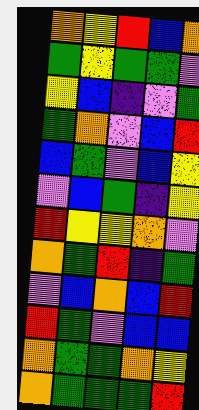[["orange", "yellow", "red", "blue", "orange"], ["green", "yellow", "green", "green", "violet"], ["yellow", "blue", "indigo", "violet", "green"], ["green", "orange", "violet", "blue", "red"], ["blue", "green", "violet", "blue", "yellow"], ["violet", "blue", "green", "indigo", "yellow"], ["red", "yellow", "yellow", "orange", "violet"], ["orange", "green", "red", "indigo", "green"], ["violet", "blue", "orange", "blue", "red"], ["red", "green", "violet", "blue", "blue"], ["orange", "green", "green", "orange", "yellow"], ["orange", "green", "green", "green", "red"]]